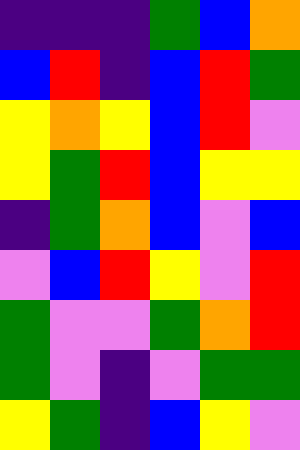[["indigo", "indigo", "indigo", "green", "blue", "orange"], ["blue", "red", "indigo", "blue", "red", "green"], ["yellow", "orange", "yellow", "blue", "red", "violet"], ["yellow", "green", "red", "blue", "yellow", "yellow"], ["indigo", "green", "orange", "blue", "violet", "blue"], ["violet", "blue", "red", "yellow", "violet", "red"], ["green", "violet", "violet", "green", "orange", "red"], ["green", "violet", "indigo", "violet", "green", "green"], ["yellow", "green", "indigo", "blue", "yellow", "violet"]]